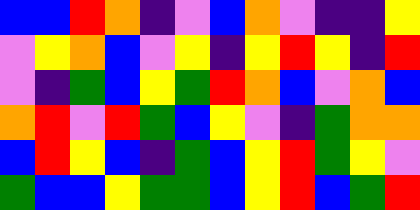[["blue", "blue", "red", "orange", "indigo", "violet", "blue", "orange", "violet", "indigo", "indigo", "yellow"], ["violet", "yellow", "orange", "blue", "violet", "yellow", "indigo", "yellow", "red", "yellow", "indigo", "red"], ["violet", "indigo", "green", "blue", "yellow", "green", "red", "orange", "blue", "violet", "orange", "blue"], ["orange", "red", "violet", "red", "green", "blue", "yellow", "violet", "indigo", "green", "orange", "orange"], ["blue", "red", "yellow", "blue", "indigo", "green", "blue", "yellow", "red", "green", "yellow", "violet"], ["green", "blue", "blue", "yellow", "green", "green", "blue", "yellow", "red", "blue", "green", "red"]]